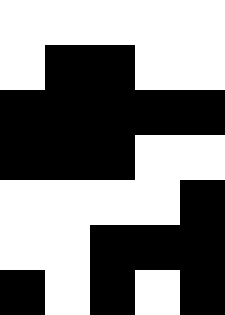[["white", "white", "white", "white", "white"], ["white", "black", "black", "white", "white"], ["black", "black", "black", "black", "black"], ["black", "black", "black", "white", "white"], ["white", "white", "white", "white", "black"], ["white", "white", "black", "black", "black"], ["black", "white", "black", "white", "black"]]